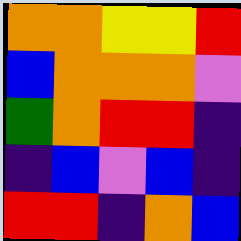[["orange", "orange", "yellow", "yellow", "red"], ["blue", "orange", "orange", "orange", "violet"], ["green", "orange", "red", "red", "indigo"], ["indigo", "blue", "violet", "blue", "indigo"], ["red", "red", "indigo", "orange", "blue"]]